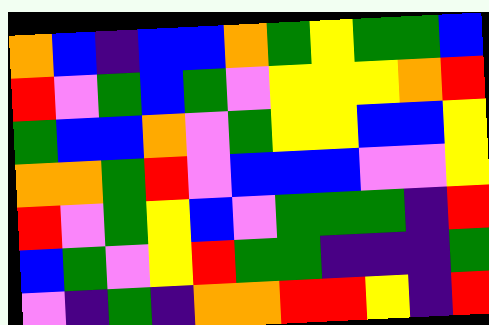[["orange", "blue", "indigo", "blue", "blue", "orange", "green", "yellow", "green", "green", "blue"], ["red", "violet", "green", "blue", "green", "violet", "yellow", "yellow", "yellow", "orange", "red"], ["green", "blue", "blue", "orange", "violet", "green", "yellow", "yellow", "blue", "blue", "yellow"], ["orange", "orange", "green", "red", "violet", "blue", "blue", "blue", "violet", "violet", "yellow"], ["red", "violet", "green", "yellow", "blue", "violet", "green", "green", "green", "indigo", "red"], ["blue", "green", "violet", "yellow", "red", "green", "green", "indigo", "indigo", "indigo", "green"], ["violet", "indigo", "green", "indigo", "orange", "orange", "red", "red", "yellow", "indigo", "red"]]